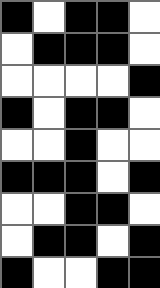[["black", "white", "black", "black", "white"], ["white", "black", "black", "black", "white"], ["white", "white", "white", "white", "black"], ["black", "white", "black", "black", "white"], ["white", "white", "black", "white", "white"], ["black", "black", "black", "white", "black"], ["white", "white", "black", "black", "white"], ["white", "black", "black", "white", "black"], ["black", "white", "white", "black", "black"]]